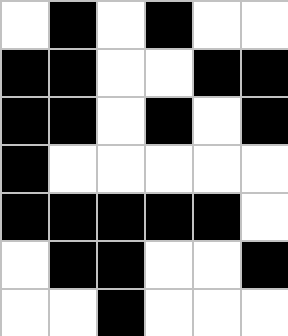[["white", "black", "white", "black", "white", "white"], ["black", "black", "white", "white", "black", "black"], ["black", "black", "white", "black", "white", "black"], ["black", "white", "white", "white", "white", "white"], ["black", "black", "black", "black", "black", "white"], ["white", "black", "black", "white", "white", "black"], ["white", "white", "black", "white", "white", "white"]]